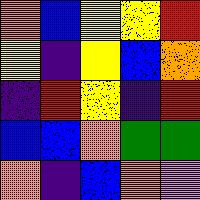[["orange", "blue", "yellow", "yellow", "red"], ["yellow", "indigo", "yellow", "blue", "orange"], ["indigo", "red", "yellow", "indigo", "red"], ["blue", "blue", "orange", "green", "green"], ["orange", "indigo", "blue", "orange", "violet"]]